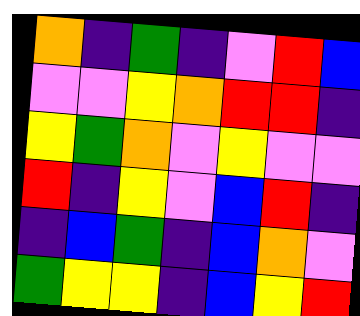[["orange", "indigo", "green", "indigo", "violet", "red", "blue"], ["violet", "violet", "yellow", "orange", "red", "red", "indigo"], ["yellow", "green", "orange", "violet", "yellow", "violet", "violet"], ["red", "indigo", "yellow", "violet", "blue", "red", "indigo"], ["indigo", "blue", "green", "indigo", "blue", "orange", "violet"], ["green", "yellow", "yellow", "indigo", "blue", "yellow", "red"]]